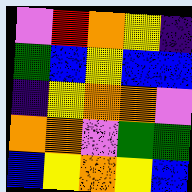[["violet", "red", "orange", "yellow", "indigo"], ["green", "blue", "yellow", "blue", "blue"], ["indigo", "yellow", "orange", "orange", "violet"], ["orange", "orange", "violet", "green", "green"], ["blue", "yellow", "orange", "yellow", "blue"]]